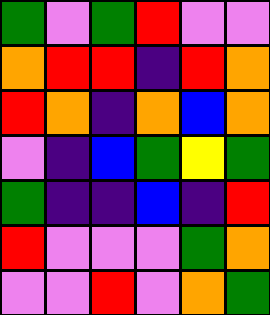[["green", "violet", "green", "red", "violet", "violet"], ["orange", "red", "red", "indigo", "red", "orange"], ["red", "orange", "indigo", "orange", "blue", "orange"], ["violet", "indigo", "blue", "green", "yellow", "green"], ["green", "indigo", "indigo", "blue", "indigo", "red"], ["red", "violet", "violet", "violet", "green", "orange"], ["violet", "violet", "red", "violet", "orange", "green"]]